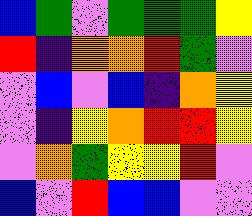[["blue", "green", "violet", "green", "green", "green", "yellow"], ["red", "indigo", "orange", "orange", "red", "green", "violet"], ["violet", "blue", "violet", "blue", "indigo", "orange", "yellow"], ["violet", "indigo", "yellow", "orange", "red", "red", "yellow"], ["violet", "orange", "green", "yellow", "yellow", "red", "violet"], ["blue", "violet", "red", "blue", "blue", "violet", "violet"]]